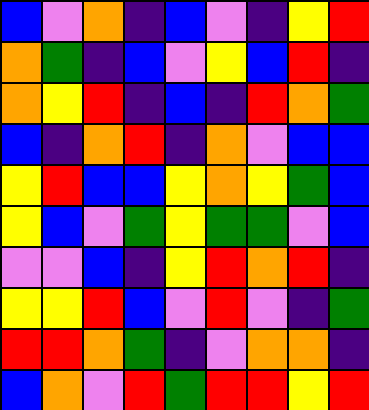[["blue", "violet", "orange", "indigo", "blue", "violet", "indigo", "yellow", "red"], ["orange", "green", "indigo", "blue", "violet", "yellow", "blue", "red", "indigo"], ["orange", "yellow", "red", "indigo", "blue", "indigo", "red", "orange", "green"], ["blue", "indigo", "orange", "red", "indigo", "orange", "violet", "blue", "blue"], ["yellow", "red", "blue", "blue", "yellow", "orange", "yellow", "green", "blue"], ["yellow", "blue", "violet", "green", "yellow", "green", "green", "violet", "blue"], ["violet", "violet", "blue", "indigo", "yellow", "red", "orange", "red", "indigo"], ["yellow", "yellow", "red", "blue", "violet", "red", "violet", "indigo", "green"], ["red", "red", "orange", "green", "indigo", "violet", "orange", "orange", "indigo"], ["blue", "orange", "violet", "red", "green", "red", "red", "yellow", "red"]]